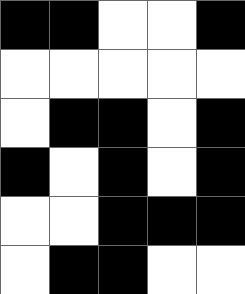[["black", "black", "white", "white", "black"], ["white", "white", "white", "white", "white"], ["white", "black", "black", "white", "black"], ["black", "white", "black", "white", "black"], ["white", "white", "black", "black", "black"], ["white", "black", "black", "white", "white"]]